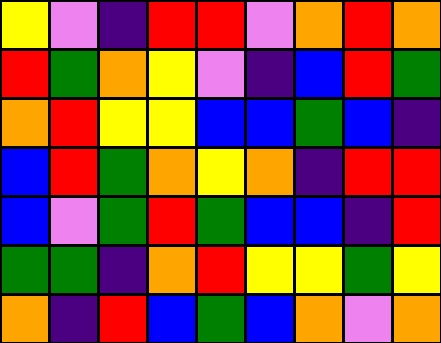[["yellow", "violet", "indigo", "red", "red", "violet", "orange", "red", "orange"], ["red", "green", "orange", "yellow", "violet", "indigo", "blue", "red", "green"], ["orange", "red", "yellow", "yellow", "blue", "blue", "green", "blue", "indigo"], ["blue", "red", "green", "orange", "yellow", "orange", "indigo", "red", "red"], ["blue", "violet", "green", "red", "green", "blue", "blue", "indigo", "red"], ["green", "green", "indigo", "orange", "red", "yellow", "yellow", "green", "yellow"], ["orange", "indigo", "red", "blue", "green", "blue", "orange", "violet", "orange"]]